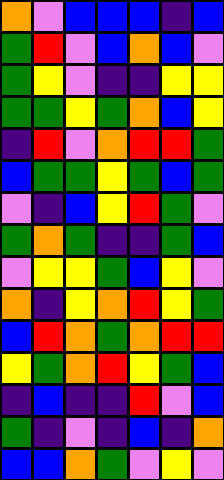[["orange", "violet", "blue", "blue", "blue", "indigo", "blue"], ["green", "red", "violet", "blue", "orange", "blue", "violet"], ["green", "yellow", "violet", "indigo", "indigo", "yellow", "yellow"], ["green", "green", "yellow", "green", "orange", "blue", "yellow"], ["indigo", "red", "violet", "orange", "red", "red", "green"], ["blue", "green", "green", "yellow", "green", "blue", "green"], ["violet", "indigo", "blue", "yellow", "red", "green", "violet"], ["green", "orange", "green", "indigo", "indigo", "green", "blue"], ["violet", "yellow", "yellow", "green", "blue", "yellow", "violet"], ["orange", "indigo", "yellow", "orange", "red", "yellow", "green"], ["blue", "red", "orange", "green", "orange", "red", "red"], ["yellow", "green", "orange", "red", "yellow", "green", "blue"], ["indigo", "blue", "indigo", "indigo", "red", "violet", "blue"], ["green", "indigo", "violet", "indigo", "blue", "indigo", "orange"], ["blue", "blue", "orange", "green", "violet", "yellow", "violet"]]